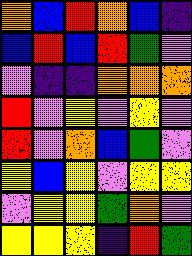[["orange", "blue", "red", "orange", "blue", "indigo"], ["blue", "red", "blue", "red", "green", "violet"], ["violet", "indigo", "indigo", "orange", "orange", "orange"], ["red", "violet", "yellow", "violet", "yellow", "violet"], ["red", "violet", "orange", "blue", "green", "violet"], ["yellow", "blue", "yellow", "violet", "yellow", "yellow"], ["violet", "yellow", "yellow", "green", "orange", "violet"], ["yellow", "yellow", "yellow", "indigo", "red", "green"]]